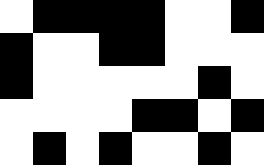[["white", "black", "black", "black", "black", "white", "white", "black"], ["black", "white", "white", "black", "black", "white", "white", "white"], ["black", "white", "white", "white", "white", "white", "black", "white"], ["white", "white", "white", "white", "black", "black", "white", "black"], ["white", "black", "white", "black", "white", "white", "black", "white"]]